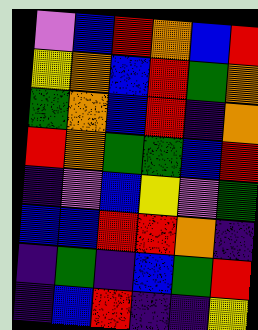[["violet", "blue", "red", "orange", "blue", "red"], ["yellow", "orange", "blue", "red", "green", "orange"], ["green", "orange", "blue", "red", "indigo", "orange"], ["red", "orange", "green", "green", "blue", "red"], ["indigo", "violet", "blue", "yellow", "violet", "green"], ["blue", "blue", "red", "red", "orange", "indigo"], ["indigo", "green", "indigo", "blue", "green", "red"], ["indigo", "blue", "red", "indigo", "indigo", "yellow"]]